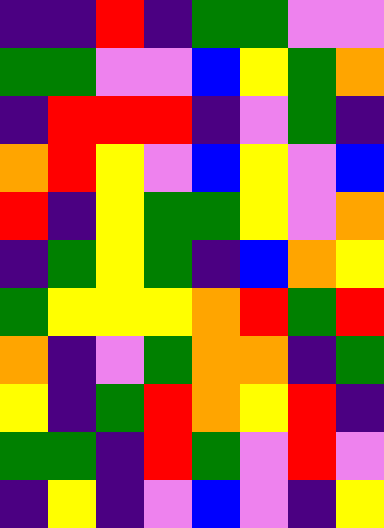[["indigo", "indigo", "red", "indigo", "green", "green", "violet", "violet"], ["green", "green", "violet", "violet", "blue", "yellow", "green", "orange"], ["indigo", "red", "red", "red", "indigo", "violet", "green", "indigo"], ["orange", "red", "yellow", "violet", "blue", "yellow", "violet", "blue"], ["red", "indigo", "yellow", "green", "green", "yellow", "violet", "orange"], ["indigo", "green", "yellow", "green", "indigo", "blue", "orange", "yellow"], ["green", "yellow", "yellow", "yellow", "orange", "red", "green", "red"], ["orange", "indigo", "violet", "green", "orange", "orange", "indigo", "green"], ["yellow", "indigo", "green", "red", "orange", "yellow", "red", "indigo"], ["green", "green", "indigo", "red", "green", "violet", "red", "violet"], ["indigo", "yellow", "indigo", "violet", "blue", "violet", "indigo", "yellow"]]